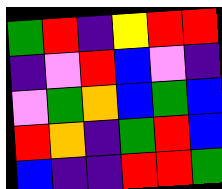[["green", "red", "indigo", "yellow", "red", "red"], ["indigo", "violet", "red", "blue", "violet", "indigo"], ["violet", "green", "orange", "blue", "green", "blue"], ["red", "orange", "indigo", "green", "red", "blue"], ["blue", "indigo", "indigo", "red", "red", "green"]]